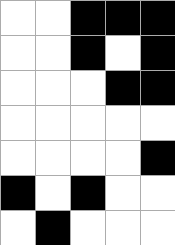[["white", "white", "black", "black", "black"], ["white", "white", "black", "white", "black"], ["white", "white", "white", "black", "black"], ["white", "white", "white", "white", "white"], ["white", "white", "white", "white", "black"], ["black", "white", "black", "white", "white"], ["white", "black", "white", "white", "white"]]